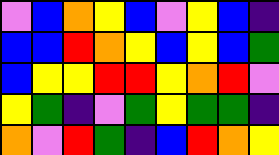[["violet", "blue", "orange", "yellow", "blue", "violet", "yellow", "blue", "indigo"], ["blue", "blue", "red", "orange", "yellow", "blue", "yellow", "blue", "green"], ["blue", "yellow", "yellow", "red", "red", "yellow", "orange", "red", "violet"], ["yellow", "green", "indigo", "violet", "green", "yellow", "green", "green", "indigo"], ["orange", "violet", "red", "green", "indigo", "blue", "red", "orange", "yellow"]]